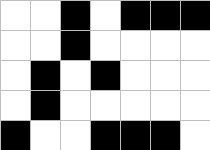[["white", "white", "black", "white", "black", "black", "black"], ["white", "white", "black", "white", "white", "white", "white"], ["white", "black", "white", "black", "white", "white", "white"], ["white", "black", "white", "white", "white", "white", "white"], ["black", "white", "white", "black", "black", "black", "white"]]